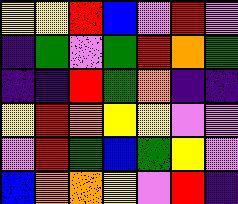[["yellow", "yellow", "red", "blue", "violet", "red", "violet"], ["indigo", "green", "violet", "green", "red", "orange", "green"], ["indigo", "indigo", "red", "green", "orange", "indigo", "indigo"], ["yellow", "red", "orange", "yellow", "yellow", "violet", "violet"], ["violet", "red", "green", "blue", "green", "yellow", "violet"], ["blue", "orange", "orange", "yellow", "violet", "red", "indigo"]]